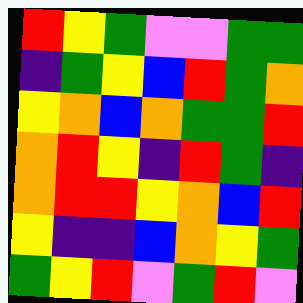[["red", "yellow", "green", "violet", "violet", "green", "green"], ["indigo", "green", "yellow", "blue", "red", "green", "orange"], ["yellow", "orange", "blue", "orange", "green", "green", "red"], ["orange", "red", "yellow", "indigo", "red", "green", "indigo"], ["orange", "red", "red", "yellow", "orange", "blue", "red"], ["yellow", "indigo", "indigo", "blue", "orange", "yellow", "green"], ["green", "yellow", "red", "violet", "green", "red", "violet"]]